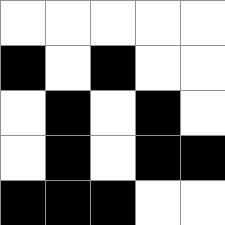[["white", "white", "white", "white", "white"], ["black", "white", "black", "white", "white"], ["white", "black", "white", "black", "white"], ["white", "black", "white", "black", "black"], ["black", "black", "black", "white", "white"]]